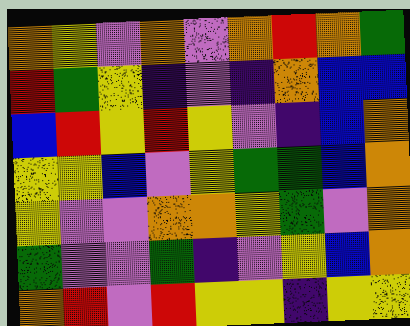[["orange", "yellow", "violet", "orange", "violet", "orange", "red", "orange", "green"], ["red", "green", "yellow", "indigo", "violet", "indigo", "orange", "blue", "blue"], ["blue", "red", "yellow", "red", "yellow", "violet", "indigo", "blue", "orange"], ["yellow", "yellow", "blue", "violet", "yellow", "green", "green", "blue", "orange"], ["yellow", "violet", "violet", "orange", "orange", "yellow", "green", "violet", "orange"], ["green", "violet", "violet", "green", "indigo", "violet", "yellow", "blue", "orange"], ["orange", "red", "violet", "red", "yellow", "yellow", "indigo", "yellow", "yellow"]]